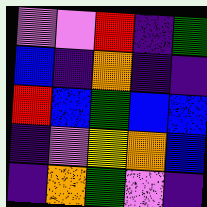[["violet", "violet", "red", "indigo", "green"], ["blue", "indigo", "orange", "indigo", "indigo"], ["red", "blue", "green", "blue", "blue"], ["indigo", "violet", "yellow", "orange", "blue"], ["indigo", "orange", "green", "violet", "indigo"]]